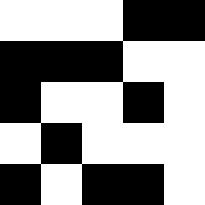[["white", "white", "white", "black", "black"], ["black", "black", "black", "white", "white"], ["black", "white", "white", "black", "white"], ["white", "black", "white", "white", "white"], ["black", "white", "black", "black", "white"]]